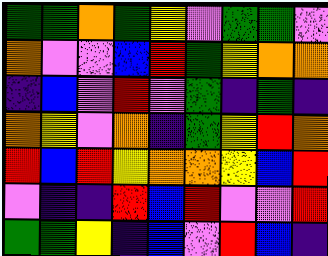[["green", "green", "orange", "green", "yellow", "violet", "green", "green", "violet"], ["orange", "violet", "violet", "blue", "red", "green", "yellow", "orange", "orange"], ["indigo", "blue", "violet", "red", "violet", "green", "indigo", "green", "indigo"], ["orange", "yellow", "violet", "orange", "indigo", "green", "yellow", "red", "orange"], ["red", "blue", "red", "yellow", "orange", "orange", "yellow", "blue", "red"], ["violet", "indigo", "indigo", "red", "blue", "red", "violet", "violet", "red"], ["green", "green", "yellow", "indigo", "blue", "violet", "red", "blue", "indigo"]]